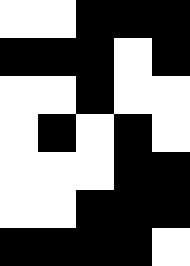[["white", "white", "black", "black", "black"], ["black", "black", "black", "white", "black"], ["white", "white", "black", "white", "white"], ["white", "black", "white", "black", "white"], ["white", "white", "white", "black", "black"], ["white", "white", "black", "black", "black"], ["black", "black", "black", "black", "white"]]